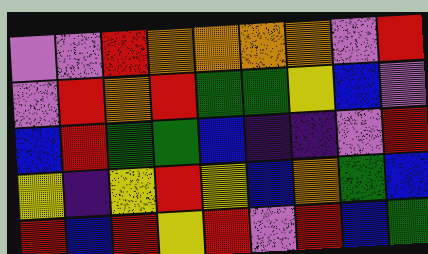[["violet", "violet", "red", "orange", "orange", "orange", "orange", "violet", "red"], ["violet", "red", "orange", "red", "green", "green", "yellow", "blue", "violet"], ["blue", "red", "green", "green", "blue", "indigo", "indigo", "violet", "red"], ["yellow", "indigo", "yellow", "red", "yellow", "blue", "orange", "green", "blue"], ["red", "blue", "red", "yellow", "red", "violet", "red", "blue", "green"]]